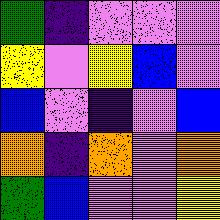[["green", "indigo", "violet", "violet", "violet"], ["yellow", "violet", "yellow", "blue", "violet"], ["blue", "violet", "indigo", "violet", "blue"], ["orange", "indigo", "orange", "violet", "orange"], ["green", "blue", "violet", "violet", "yellow"]]